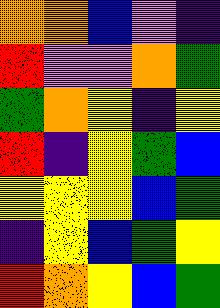[["orange", "orange", "blue", "violet", "indigo"], ["red", "violet", "violet", "orange", "green"], ["green", "orange", "yellow", "indigo", "yellow"], ["red", "indigo", "yellow", "green", "blue"], ["yellow", "yellow", "yellow", "blue", "green"], ["indigo", "yellow", "blue", "green", "yellow"], ["red", "orange", "yellow", "blue", "green"]]